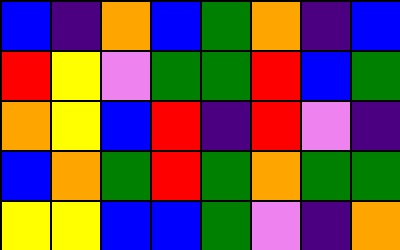[["blue", "indigo", "orange", "blue", "green", "orange", "indigo", "blue"], ["red", "yellow", "violet", "green", "green", "red", "blue", "green"], ["orange", "yellow", "blue", "red", "indigo", "red", "violet", "indigo"], ["blue", "orange", "green", "red", "green", "orange", "green", "green"], ["yellow", "yellow", "blue", "blue", "green", "violet", "indigo", "orange"]]